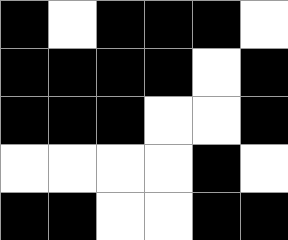[["black", "white", "black", "black", "black", "white"], ["black", "black", "black", "black", "white", "black"], ["black", "black", "black", "white", "white", "black"], ["white", "white", "white", "white", "black", "white"], ["black", "black", "white", "white", "black", "black"]]